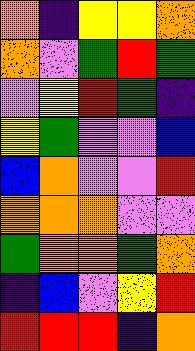[["orange", "indigo", "yellow", "yellow", "orange"], ["orange", "violet", "green", "red", "green"], ["violet", "yellow", "red", "green", "indigo"], ["yellow", "green", "violet", "violet", "blue"], ["blue", "orange", "violet", "violet", "red"], ["orange", "orange", "orange", "violet", "violet"], ["green", "orange", "orange", "green", "orange"], ["indigo", "blue", "violet", "yellow", "red"], ["red", "red", "red", "indigo", "orange"]]